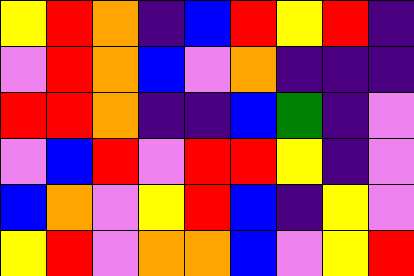[["yellow", "red", "orange", "indigo", "blue", "red", "yellow", "red", "indigo"], ["violet", "red", "orange", "blue", "violet", "orange", "indigo", "indigo", "indigo"], ["red", "red", "orange", "indigo", "indigo", "blue", "green", "indigo", "violet"], ["violet", "blue", "red", "violet", "red", "red", "yellow", "indigo", "violet"], ["blue", "orange", "violet", "yellow", "red", "blue", "indigo", "yellow", "violet"], ["yellow", "red", "violet", "orange", "orange", "blue", "violet", "yellow", "red"]]